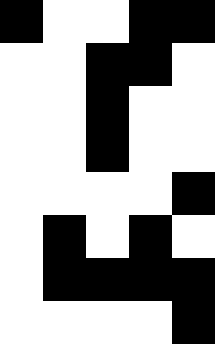[["black", "white", "white", "black", "black"], ["white", "white", "black", "black", "white"], ["white", "white", "black", "white", "white"], ["white", "white", "black", "white", "white"], ["white", "white", "white", "white", "black"], ["white", "black", "white", "black", "white"], ["white", "black", "black", "black", "black"], ["white", "white", "white", "white", "black"]]